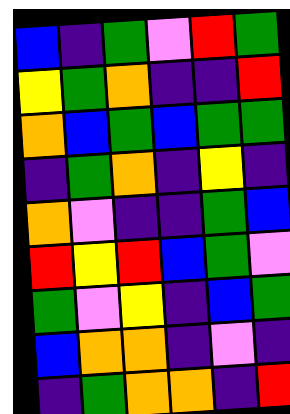[["blue", "indigo", "green", "violet", "red", "green"], ["yellow", "green", "orange", "indigo", "indigo", "red"], ["orange", "blue", "green", "blue", "green", "green"], ["indigo", "green", "orange", "indigo", "yellow", "indigo"], ["orange", "violet", "indigo", "indigo", "green", "blue"], ["red", "yellow", "red", "blue", "green", "violet"], ["green", "violet", "yellow", "indigo", "blue", "green"], ["blue", "orange", "orange", "indigo", "violet", "indigo"], ["indigo", "green", "orange", "orange", "indigo", "red"]]